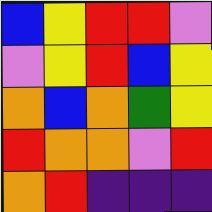[["blue", "yellow", "red", "red", "violet"], ["violet", "yellow", "red", "blue", "yellow"], ["orange", "blue", "orange", "green", "yellow"], ["red", "orange", "orange", "violet", "red"], ["orange", "red", "indigo", "indigo", "indigo"]]